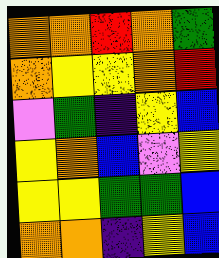[["orange", "orange", "red", "orange", "green"], ["orange", "yellow", "yellow", "orange", "red"], ["violet", "green", "indigo", "yellow", "blue"], ["yellow", "orange", "blue", "violet", "yellow"], ["yellow", "yellow", "green", "green", "blue"], ["orange", "orange", "indigo", "yellow", "blue"]]